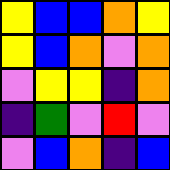[["yellow", "blue", "blue", "orange", "yellow"], ["yellow", "blue", "orange", "violet", "orange"], ["violet", "yellow", "yellow", "indigo", "orange"], ["indigo", "green", "violet", "red", "violet"], ["violet", "blue", "orange", "indigo", "blue"]]